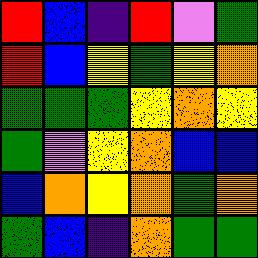[["red", "blue", "indigo", "red", "violet", "green"], ["red", "blue", "yellow", "green", "yellow", "orange"], ["green", "green", "green", "yellow", "orange", "yellow"], ["green", "violet", "yellow", "orange", "blue", "blue"], ["blue", "orange", "yellow", "orange", "green", "orange"], ["green", "blue", "indigo", "orange", "green", "green"]]